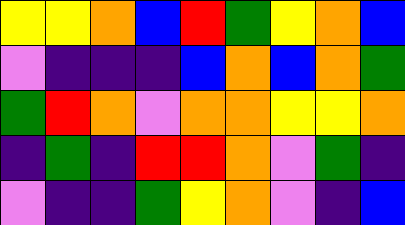[["yellow", "yellow", "orange", "blue", "red", "green", "yellow", "orange", "blue"], ["violet", "indigo", "indigo", "indigo", "blue", "orange", "blue", "orange", "green"], ["green", "red", "orange", "violet", "orange", "orange", "yellow", "yellow", "orange"], ["indigo", "green", "indigo", "red", "red", "orange", "violet", "green", "indigo"], ["violet", "indigo", "indigo", "green", "yellow", "orange", "violet", "indigo", "blue"]]